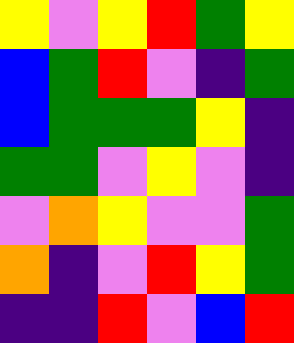[["yellow", "violet", "yellow", "red", "green", "yellow"], ["blue", "green", "red", "violet", "indigo", "green"], ["blue", "green", "green", "green", "yellow", "indigo"], ["green", "green", "violet", "yellow", "violet", "indigo"], ["violet", "orange", "yellow", "violet", "violet", "green"], ["orange", "indigo", "violet", "red", "yellow", "green"], ["indigo", "indigo", "red", "violet", "blue", "red"]]